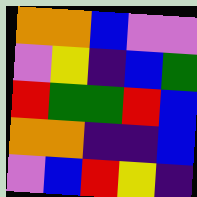[["orange", "orange", "blue", "violet", "violet"], ["violet", "yellow", "indigo", "blue", "green"], ["red", "green", "green", "red", "blue"], ["orange", "orange", "indigo", "indigo", "blue"], ["violet", "blue", "red", "yellow", "indigo"]]